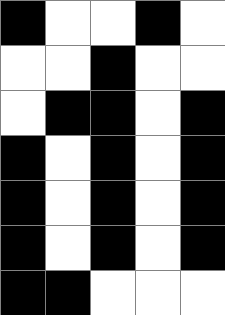[["black", "white", "white", "black", "white"], ["white", "white", "black", "white", "white"], ["white", "black", "black", "white", "black"], ["black", "white", "black", "white", "black"], ["black", "white", "black", "white", "black"], ["black", "white", "black", "white", "black"], ["black", "black", "white", "white", "white"]]